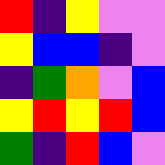[["red", "indigo", "yellow", "violet", "violet"], ["yellow", "blue", "blue", "indigo", "violet"], ["indigo", "green", "orange", "violet", "blue"], ["yellow", "red", "yellow", "red", "blue"], ["green", "indigo", "red", "blue", "violet"]]